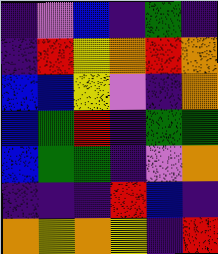[["indigo", "violet", "blue", "indigo", "green", "indigo"], ["indigo", "red", "yellow", "orange", "red", "orange"], ["blue", "blue", "yellow", "violet", "indigo", "orange"], ["blue", "green", "red", "indigo", "green", "green"], ["blue", "green", "green", "indigo", "violet", "orange"], ["indigo", "indigo", "indigo", "red", "blue", "indigo"], ["orange", "yellow", "orange", "yellow", "indigo", "red"]]